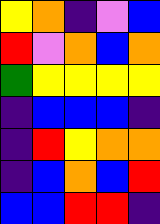[["yellow", "orange", "indigo", "violet", "blue"], ["red", "violet", "orange", "blue", "orange"], ["green", "yellow", "yellow", "yellow", "yellow"], ["indigo", "blue", "blue", "blue", "indigo"], ["indigo", "red", "yellow", "orange", "orange"], ["indigo", "blue", "orange", "blue", "red"], ["blue", "blue", "red", "red", "indigo"]]